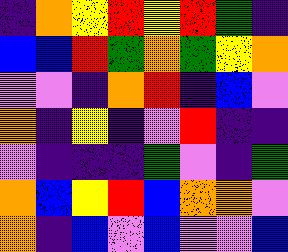[["indigo", "orange", "yellow", "red", "yellow", "red", "green", "indigo"], ["blue", "blue", "red", "green", "orange", "green", "yellow", "orange"], ["violet", "violet", "indigo", "orange", "red", "indigo", "blue", "violet"], ["orange", "indigo", "yellow", "indigo", "violet", "red", "indigo", "indigo"], ["violet", "indigo", "indigo", "indigo", "green", "violet", "indigo", "green"], ["orange", "blue", "yellow", "red", "blue", "orange", "orange", "violet"], ["orange", "indigo", "blue", "violet", "blue", "violet", "violet", "blue"]]